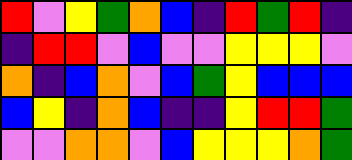[["red", "violet", "yellow", "green", "orange", "blue", "indigo", "red", "green", "red", "indigo"], ["indigo", "red", "red", "violet", "blue", "violet", "violet", "yellow", "yellow", "yellow", "violet"], ["orange", "indigo", "blue", "orange", "violet", "blue", "green", "yellow", "blue", "blue", "blue"], ["blue", "yellow", "indigo", "orange", "blue", "indigo", "indigo", "yellow", "red", "red", "green"], ["violet", "violet", "orange", "orange", "violet", "blue", "yellow", "yellow", "yellow", "orange", "green"]]